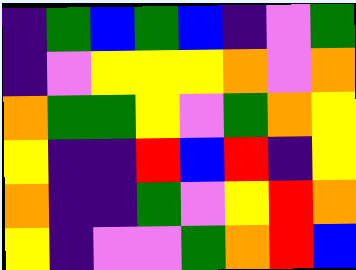[["indigo", "green", "blue", "green", "blue", "indigo", "violet", "green"], ["indigo", "violet", "yellow", "yellow", "yellow", "orange", "violet", "orange"], ["orange", "green", "green", "yellow", "violet", "green", "orange", "yellow"], ["yellow", "indigo", "indigo", "red", "blue", "red", "indigo", "yellow"], ["orange", "indigo", "indigo", "green", "violet", "yellow", "red", "orange"], ["yellow", "indigo", "violet", "violet", "green", "orange", "red", "blue"]]